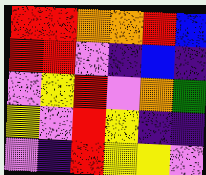[["red", "red", "orange", "orange", "red", "blue"], ["red", "red", "violet", "indigo", "blue", "indigo"], ["violet", "yellow", "red", "violet", "orange", "green"], ["yellow", "violet", "red", "yellow", "indigo", "indigo"], ["violet", "indigo", "red", "yellow", "yellow", "violet"]]